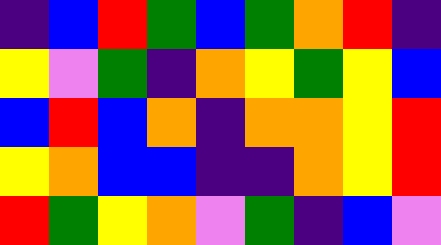[["indigo", "blue", "red", "green", "blue", "green", "orange", "red", "indigo"], ["yellow", "violet", "green", "indigo", "orange", "yellow", "green", "yellow", "blue"], ["blue", "red", "blue", "orange", "indigo", "orange", "orange", "yellow", "red"], ["yellow", "orange", "blue", "blue", "indigo", "indigo", "orange", "yellow", "red"], ["red", "green", "yellow", "orange", "violet", "green", "indigo", "blue", "violet"]]